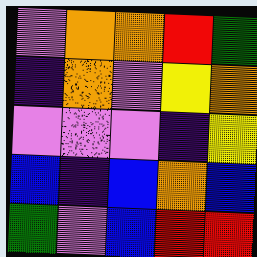[["violet", "orange", "orange", "red", "green"], ["indigo", "orange", "violet", "yellow", "orange"], ["violet", "violet", "violet", "indigo", "yellow"], ["blue", "indigo", "blue", "orange", "blue"], ["green", "violet", "blue", "red", "red"]]